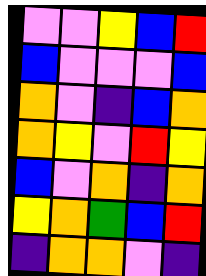[["violet", "violet", "yellow", "blue", "red"], ["blue", "violet", "violet", "violet", "blue"], ["orange", "violet", "indigo", "blue", "orange"], ["orange", "yellow", "violet", "red", "yellow"], ["blue", "violet", "orange", "indigo", "orange"], ["yellow", "orange", "green", "blue", "red"], ["indigo", "orange", "orange", "violet", "indigo"]]